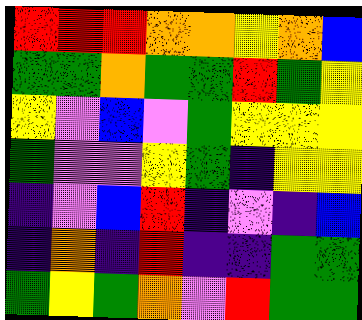[["red", "red", "red", "orange", "orange", "yellow", "orange", "blue"], ["green", "green", "orange", "green", "green", "red", "green", "yellow"], ["yellow", "violet", "blue", "violet", "green", "yellow", "yellow", "yellow"], ["green", "violet", "violet", "yellow", "green", "indigo", "yellow", "yellow"], ["indigo", "violet", "blue", "red", "indigo", "violet", "indigo", "blue"], ["indigo", "orange", "indigo", "red", "indigo", "indigo", "green", "green"], ["green", "yellow", "green", "orange", "violet", "red", "green", "green"]]